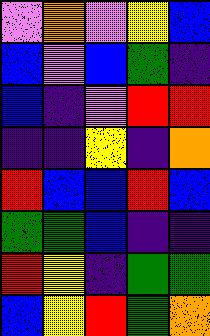[["violet", "orange", "violet", "yellow", "blue"], ["blue", "violet", "blue", "green", "indigo"], ["blue", "indigo", "violet", "red", "red"], ["indigo", "indigo", "yellow", "indigo", "orange"], ["red", "blue", "blue", "red", "blue"], ["green", "green", "blue", "indigo", "indigo"], ["red", "yellow", "indigo", "green", "green"], ["blue", "yellow", "red", "green", "orange"]]